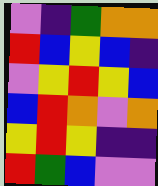[["violet", "indigo", "green", "orange", "orange"], ["red", "blue", "yellow", "blue", "indigo"], ["violet", "yellow", "red", "yellow", "blue"], ["blue", "red", "orange", "violet", "orange"], ["yellow", "red", "yellow", "indigo", "indigo"], ["red", "green", "blue", "violet", "violet"]]